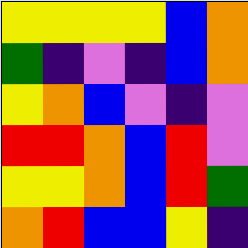[["yellow", "yellow", "yellow", "yellow", "blue", "orange"], ["green", "indigo", "violet", "indigo", "blue", "orange"], ["yellow", "orange", "blue", "violet", "indigo", "violet"], ["red", "red", "orange", "blue", "red", "violet"], ["yellow", "yellow", "orange", "blue", "red", "green"], ["orange", "red", "blue", "blue", "yellow", "indigo"]]